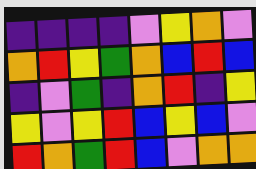[["indigo", "indigo", "indigo", "indigo", "violet", "yellow", "orange", "violet"], ["orange", "red", "yellow", "green", "orange", "blue", "red", "blue"], ["indigo", "violet", "green", "indigo", "orange", "red", "indigo", "yellow"], ["yellow", "violet", "yellow", "red", "blue", "yellow", "blue", "violet"], ["red", "orange", "green", "red", "blue", "violet", "orange", "orange"]]